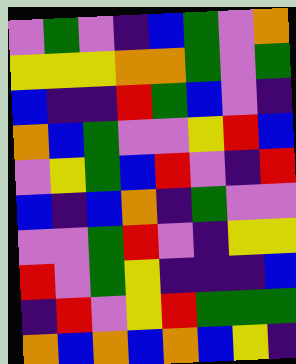[["violet", "green", "violet", "indigo", "blue", "green", "violet", "orange"], ["yellow", "yellow", "yellow", "orange", "orange", "green", "violet", "green"], ["blue", "indigo", "indigo", "red", "green", "blue", "violet", "indigo"], ["orange", "blue", "green", "violet", "violet", "yellow", "red", "blue"], ["violet", "yellow", "green", "blue", "red", "violet", "indigo", "red"], ["blue", "indigo", "blue", "orange", "indigo", "green", "violet", "violet"], ["violet", "violet", "green", "red", "violet", "indigo", "yellow", "yellow"], ["red", "violet", "green", "yellow", "indigo", "indigo", "indigo", "blue"], ["indigo", "red", "violet", "yellow", "red", "green", "green", "green"], ["orange", "blue", "orange", "blue", "orange", "blue", "yellow", "indigo"]]